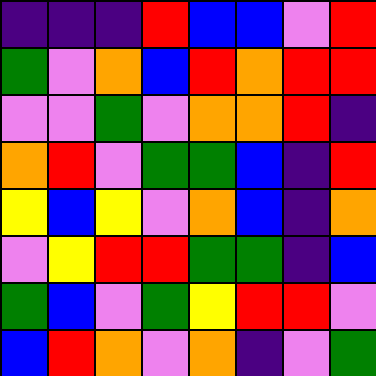[["indigo", "indigo", "indigo", "red", "blue", "blue", "violet", "red"], ["green", "violet", "orange", "blue", "red", "orange", "red", "red"], ["violet", "violet", "green", "violet", "orange", "orange", "red", "indigo"], ["orange", "red", "violet", "green", "green", "blue", "indigo", "red"], ["yellow", "blue", "yellow", "violet", "orange", "blue", "indigo", "orange"], ["violet", "yellow", "red", "red", "green", "green", "indigo", "blue"], ["green", "blue", "violet", "green", "yellow", "red", "red", "violet"], ["blue", "red", "orange", "violet", "orange", "indigo", "violet", "green"]]